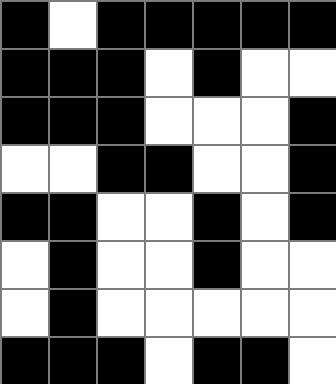[["black", "white", "black", "black", "black", "black", "black"], ["black", "black", "black", "white", "black", "white", "white"], ["black", "black", "black", "white", "white", "white", "black"], ["white", "white", "black", "black", "white", "white", "black"], ["black", "black", "white", "white", "black", "white", "black"], ["white", "black", "white", "white", "black", "white", "white"], ["white", "black", "white", "white", "white", "white", "white"], ["black", "black", "black", "white", "black", "black", "white"]]